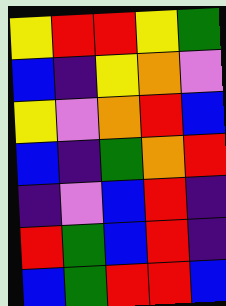[["yellow", "red", "red", "yellow", "green"], ["blue", "indigo", "yellow", "orange", "violet"], ["yellow", "violet", "orange", "red", "blue"], ["blue", "indigo", "green", "orange", "red"], ["indigo", "violet", "blue", "red", "indigo"], ["red", "green", "blue", "red", "indigo"], ["blue", "green", "red", "red", "blue"]]